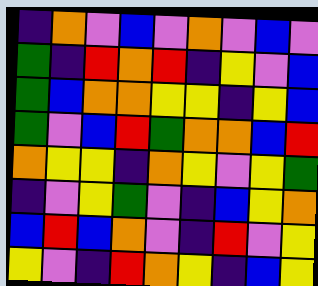[["indigo", "orange", "violet", "blue", "violet", "orange", "violet", "blue", "violet"], ["green", "indigo", "red", "orange", "red", "indigo", "yellow", "violet", "blue"], ["green", "blue", "orange", "orange", "yellow", "yellow", "indigo", "yellow", "blue"], ["green", "violet", "blue", "red", "green", "orange", "orange", "blue", "red"], ["orange", "yellow", "yellow", "indigo", "orange", "yellow", "violet", "yellow", "green"], ["indigo", "violet", "yellow", "green", "violet", "indigo", "blue", "yellow", "orange"], ["blue", "red", "blue", "orange", "violet", "indigo", "red", "violet", "yellow"], ["yellow", "violet", "indigo", "red", "orange", "yellow", "indigo", "blue", "yellow"]]